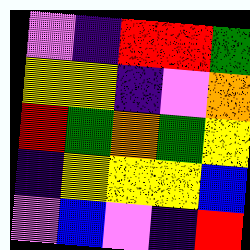[["violet", "indigo", "red", "red", "green"], ["yellow", "yellow", "indigo", "violet", "orange"], ["red", "green", "orange", "green", "yellow"], ["indigo", "yellow", "yellow", "yellow", "blue"], ["violet", "blue", "violet", "indigo", "red"]]